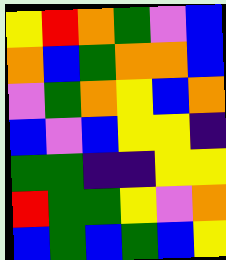[["yellow", "red", "orange", "green", "violet", "blue"], ["orange", "blue", "green", "orange", "orange", "blue"], ["violet", "green", "orange", "yellow", "blue", "orange"], ["blue", "violet", "blue", "yellow", "yellow", "indigo"], ["green", "green", "indigo", "indigo", "yellow", "yellow"], ["red", "green", "green", "yellow", "violet", "orange"], ["blue", "green", "blue", "green", "blue", "yellow"]]